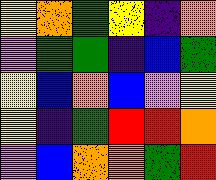[["yellow", "orange", "green", "yellow", "indigo", "orange"], ["violet", "green", "green", "indigo", "blue", "green"], ["yellow", "blue", "orange", "blue", "violet", "yellow"], ["yellow", "indigo", "green", "red", "red", "orange"], ["violet", "blue", "orange", "orange", "green", "red"]]